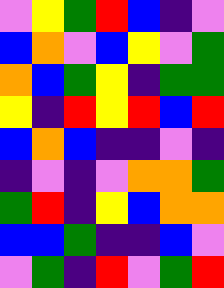[["violet", "yellow", "green", "red", "blue", "indigo", "violet"], ["blue", "orange", "violet", "blue", "yellow", "violet", "green"], ["orange", "blue", "green", "yellow", "indigo", "green", "green"], ["yellow", "indigo", "red", "yellow", "red", "blue", "red"], ["blue", "orange", "blue", "indigo", "indigo", "violet", "indigo"], ["indigo", "violet", "indigo", "violet", "orange", "orange", "green"], ["green", "red", "indigo", "yellow", "blue", "orange", "orange"], ["blue", "blue", "green", "indigo", "indigo", "blue", "violet"], ["violet", "green", "indigo", "red", "violet", "green", "red"]]